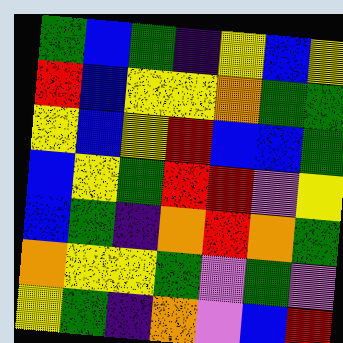[["green", "blue", "green", "indigo", "yellow", "blue", "yellow"], ["red", "blue", "yellow", "yellow", "orange", "green", "green"], ["yellow", "blue", "yellow", "red", "blue", "blue", "green"], ["blue", "yellow", "green", "red", "red", "violet", "yellow"], ["blue", "green", "indigo", "orange", "red", "orange", "green"], ["orange", "yellow", "yellow", "green", "violet", "green", "violet"], ["yellow", "green", "indigo", "orange", "violet", "blue", "red"]]